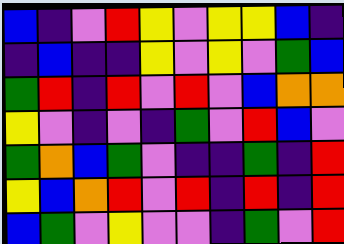[["blue", "indigo", "violet", "red", "yellow", "violet", "yellow", "yellow", "blue", "indigo"], ["indigo", "blue", "indigo", "indigo", "yellow", "violet", "yellow", "violet", "green", "blue"], ["green", "red", "indigo", "red", "violet", "red", "violet", "blue", "orange", "orange"], ["yellow", "violet", "indigo", "violet", "indigo", "green", "violet", "red", "blue", "violet"], ["green", "orange", "blue", "green", "violet", "indigo", "indigo", "green", "indigo", "red"], ["yellow", "blue", "orange", "red", "violet", "red", "indigo", "red", "indigo", "red"], ["blue", "green", "violet", "yellow", "violet", "violet", "indigo", "green", "violet", "red"]]